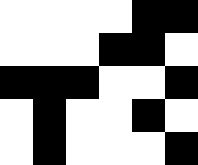[["white", "white", "white", "white", "black", "black"], ["white", "white", "white", "black", "black", "white"], ["black", "black", "black", "white", "white", "black"], ["white", "black", "white", "white", "black", "white"], ["white", "black", "white", "white", "white", "black"]]